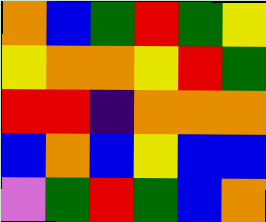[["orange", "blue", "green", "red", "green", "yellow"], ["yellow", "orange", "orange", "yellow", "red", "green"], ["red", "red", "indigo", "orange", "orange", "orange"], ["blue", "orange", "blue", "yellow", "blue", "blue"], ["violet", "green", "red", "green", "blue", "orange"]]